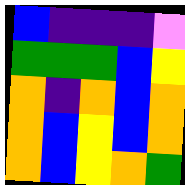[["blue", "indigo", "indigo", "indigo", "violet"], ["green", "green", "green", "blue", "yellow"], ["orange", "indigo", "orange", "blue", "orange"], ["orange", "blue", "yellow", "blue", "orange"], ["orange", "blue", "yellow", "orange", "green"]]